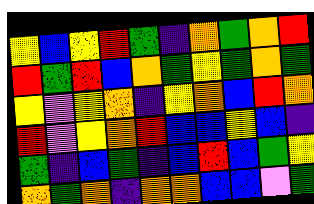[["yellow", "blue", "yellow", "red", "green", "indigo", "orange", "green", "orange", "red"], ["red", "green", "red", "blue", "orange", "green", "yellow", "green", "orange", "green"], ["yellow", "violet", "yellow", "orange", "indigo", "yellow", "orange", "blue", "red", "orange"], ["red", "violet", "yellow", "orange", "red", "blue", "blue", "yellow", "blue", "indigo"], ["green", "indigo", "blue", "green", "indigo", "blue", "red", "blue", "green", "yellow"], ["orange", "green", "orange", "indigo", "orange", "orange", "blue", "blue", "violet", "green"]]